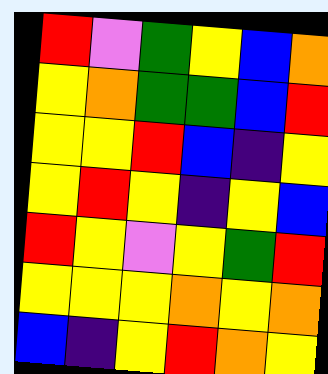[["red", "violet", "green", "yellow", "blue", "orange"], ["yellow", "orange", "green", "green", "blue", "red"], ["yellow", "yellow", "red", "blue", "indigo", "yellow"], ["yellow", "red", "yellow", "indigo", "yellow", "blue"], ["red", "yellow", "violet", "yellow", "green", "red"], ["yellow", "yellow", "yellow", "orange", "yellow", "orange"], ["blue", "indigo", "yellow", "red", "orange", "yellow"]]